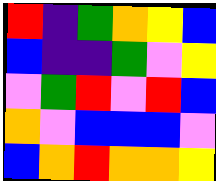[["red", "indigo", "green", "orange", "yellow", "blue"], ["blue", "indigo", "indigo", "green", "violet", "yellow"], ["violet", "green", "red", "violet", "red", "blue"], ["orange", "violet", "blue", "blue", "blue", "violet"], ["blue", "orange", "red", "orange", "orange", "yellow"]]